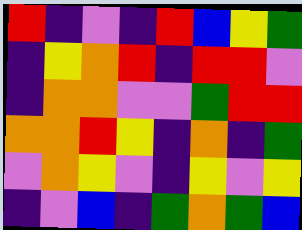[["red", "indigo", "violet", "indigo", "red", "blue", "yellow", "green"], ["indigo", "yellow", "orange", "red", "indigo", "red", "red", "violet"], ["indigo", "orange", "orange", "violet", "violet", "green", "red", "red"], ["orange", "orange", "red", "yellow", "indigo", "orange", "indigo", "green"], ["violet", "orange", "yellow", "violet", "indigo", "yellow", "violet", "yellow"], ["indigo", "violet", "blue", "indigo", "green", "orange", "green", "blue"]]